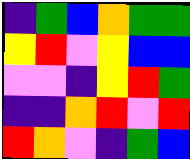[["indigo", "green", "blue", "orange", "green", "green"], ["yellow", "red", "violet", "yellow", "blue", "blue"], ["violet", "violet", "indigo", "yellow", "red", "green"], ["indigo", "indigo", "orange", "red", "violet", "red"], ["red", "orange", "violet", "indigo", "green", "blue"]]